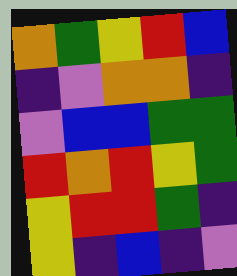[["orange", "green", "yellow", "red", "blue"], ["indigo", "violet", "orange", "orange", "indigo"], ["violet", "blue", "blue", "green", "green"], ["red", "orange", "red", "yellow", "green"], ["yellow", "red", "red", "green", "indigo"], ["yellow", "indigo", "blue", "indigo", "violet"]]